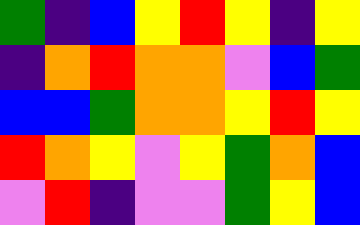[["green", "indigo", "blue", "yellow", "red", "yellow", "indigo", "yellow"], ["indigo", "orange", "red", "orange", "orange", "violet", "blue", "green"], ["blue", "blue", "green", "orange", "orange", "yellow", "red", "yellow"], ["red", "orange", "yellow", "violet", "yellow", "green", "orange", "blue"], ["violet", "red", "indigo", "violet", "violet", "green", "yellow", "blue"]]